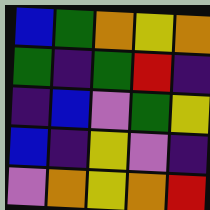[["blue", "green", "orange", "yellow", "orange"], ["green", "indigo", "green", "red", "indigo"], ["indigo", "blue", "violet", "green", "yellow"], ["blue", "indigo", "yellow", "violet", "indigo"], ["violet", "orange", "yellow", "orange", "red"]]